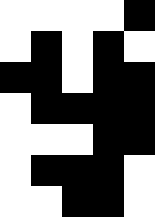[["white", "white", "white", "white", "black"], ["white", "black", "white", "black", "white"], ["black", "black", "white", "black", "black"], ["white", "black", "black", "black", "black"], ["white", "white", "white", "black", "black"], ["white", "black", "black", "black", "white"], ["white", "white", "black", "black", "white"]]